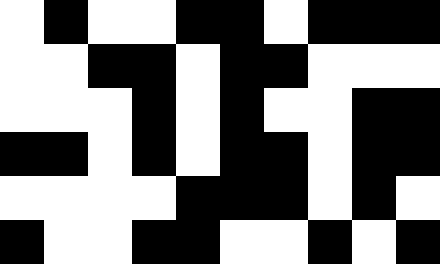[["white", "black", "white", "white", "black", "black", "white", "black", "black", "black"], ["white", "white", "black", "black", "white", "black", "black", "white", "white", "white"], ["white", "white", "white", "black", "white", "black", "white", "white", "black", "black"], ["black", "black", "white", "black", "white", "black", "black", "white", "black", "black"], ["white", "white", "white", "white", "black", "black", "black", "white", "black", "white"], ["black", "white", "white", "black", "black", "white", "white", "black", "white", "black"]]